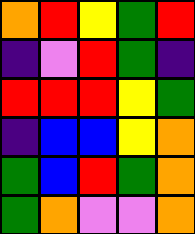[["orange", "red", "yellow", "green", "red"], ["indigo", "violet", "red", "green", "indigo"], ["red", "red", "red", "yellow", "green"], ["indigo", "blue", "blue", "yellow", "orange"], ["green", "blue", "red", "green", "orange"], ["green", "orange", "violet", "violet", "orange"]]